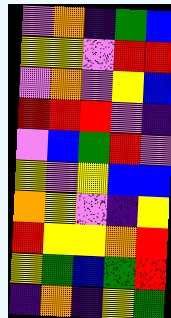[["violet", "orange", "indigo", "green", "blue"], ["yellow", "yellow", "violet", "red", "red"], ["violet", "orange", "violet", "yellow", "blue"], ["red", "red", "red", "violet", "indigo"], ["violet", "blue", "green", "red", "violet"], ["yellow", "violet", "yellow", "blue", "blue"], ["orange", "yellow", "violet", "indigo", "yellow"], ["red", "yellow", "yellow", "orange", "red"], ["yellow", "green", "blue", "green", "red"], ["indigo", "orange", "indigo", "yellow", "green"]]